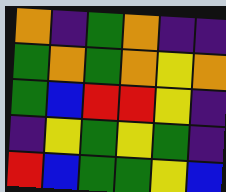[["orange", "indigo", "green", "orange", "indigo", "indigo"], ["green", "orange", "green", "orange", "yellow", "orange"], ["green", "blue", "red", "red", "yellow", "indigo"], ["indigo", "yellow", "green", "yellow", "green", "indigo"], ["red", "blue", "green", "green", "yellow", "blue"]]